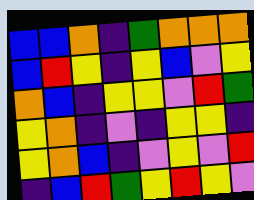[["blue", "blue", "orange", "indigo", "green", "orange", "orange", "orange"], ["blue", "red", "yellow", "indigo", "yellow", "blue", "violet", "yellow"], ["orange", "blue", "indigo", "yellow", "yellow", "violet", "red", "green"], ["yellow", "orange", "indigo", "violet", "indigo", "yellow", "yellow", "indigo"], ["yellow", "orange", "blue", "indigo", "violet", "yellow", "violet", "red"], ["indigo", "blue", "red", "green", "yellow", "red", "yellow", "violet"]]